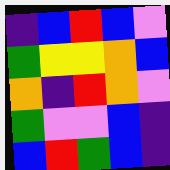[["indigo", "blue", "red", "blue", "violet"], ["green", "yellow", "yellow", "orange", "blue"], ["orange", "indigo", "red", "orange", "violet"], ["green", "violet", "violet", "blue", "indigo"], ["blue", "red", "green", "blue", "indigo"]]